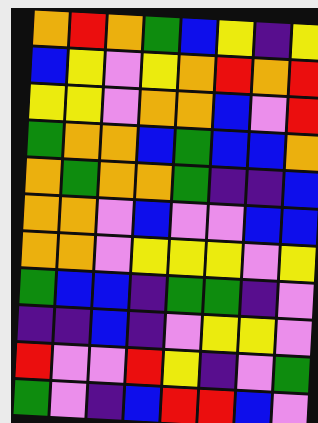[["orange", "red", "orange", "green", "blue", "yellow", "indigo", "yellow"], ["blue", "yellow", "violet", "yellow", "orange", "red", "orange", "red"], ["yellow", "yellow", "violet", "orange", "orange", "blue", "violet", "red"], ["green", "orange", "orange", "blue", "green", "blue", "blue", "orange"], ["orange", "green", "orange", "orange", "green", "indigo", "indigo", "blue"], ["orange", "orange", "violet", "blue", "violet", "violet", "blue", "blue"], ["orange", "orange", "violet", "yellow", "yellow", "yellow", "violet", "yellow"], ["green", "blue", "blue", "indigo", "green", "green", "indigo", "violet"], ["indigo", "indigo", "blue", "indigo", "violet", "yellow", "yellow", "violet"], ["red", "violet", "violet", "red", "yellow", "indigo", "violet", "green"], ["green", "violet", "indigo", "blue", "red", "red", "blue", "violet"]]